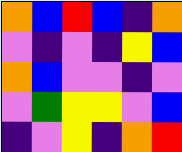[["orange", "blue", "red", "blue", "indigo", "orange"], ["violet", "indigo", "violet", "indigo", "yellow", "blue"], ["orange", "blue", "violet", "violet", "indigo", "violet"], ["violet", "green", "yellow", "yellow", "violet", "blue"], ["indigo", "violet", "yellow", "indigo", "orange", "red"]]